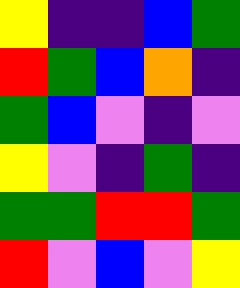[["yellow", "indigo", "indigo", "blue", "green"], ["red", "green", "blue", "orange", "indigo"], ["green", "blue", "violet", "indigo", "violet"], ["yellow", "violet", "indigo", "green", "indigo"], ["green", "green", "red", "red", "green"], ["red", "violet", "blue", "violet", "yellow"]]